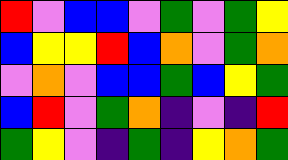[["red", "violet", "blue", "blue", "violet", "green", "violet", "green", "yellow"], ["blue", "yellow", "yellow", "red", "blue", "orange", "violet", "green", "orange"], ["violet", "orange", "violet", "blue", "blue", "green", "blue", "yellow", "green"], ["blue", "red", "violet", "green", "orange", "indigo", "violet", "indigo", "red"], ["green", "yellow", "violet", "indigo", "green", "indigo", "yellow", "orange", "green"]]